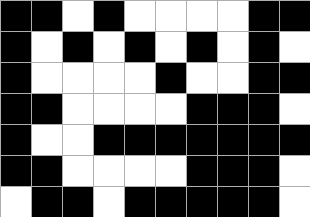[["black", "black", "white", "black", "white", "white", "white", "white", "black", "black"], ["black", "white", "black", "white", "black", "white", "black", "white", "black", "white"], ["black", "white", "white", "white", "white", "black", "white", "white", "black", "black"], ["black", "black", "white", "white", "white", "white", "black", "black", "black", "white"], ["black", "white", "white", "black", "black", "black", "black", "black", "black", "black"], ["black", "black", "white", "white", "white", "white", "black", "black", "black", "white"], ["white", "black", "black", "white", "black", "black", "black", "black", "black", "white"]]